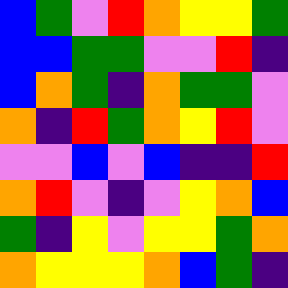[["blue", "green", "violet", "red", "orange", "yellow", "yellow", "green"], ["blue", "blue", "green", "green", "violet", "violet", "red", "indigo"], ["blue", "orange", "green", "indigo", "orange", "green", "green", "violet"], ["orange", "indigo", "red", "green", "orange", "yellow", "red", "violet"], ["violet", "violet", "blue", "violet", "blue", "indigo", "indigo", "red"], ["orange", "red", "violet", "indigo", "violet", "yellow", "orange", "blue"], ["green", "indigo", "yellow", "violet", "yellow", "yellow", "green", "orange"], ["orange", "yellow", "yellow", "yellow", "orange", "blue", "green", "indigo"]]